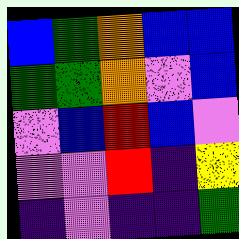[["blue", "green", "orange", "blue", "blue"], ["green", "green", "orange", "violet", "blue"], ["violet", "blue", "red", "blue", "violet"], ["violet", "violet", "red", "indigo", "yellow"], ["indigo", "violet", "indigo", "indigo", "green"]]